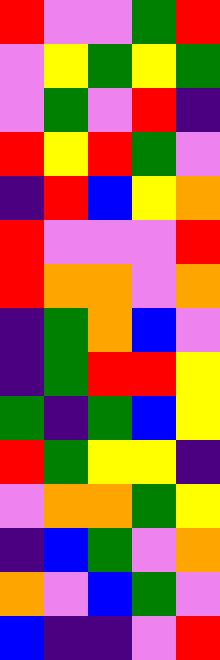[["red", "violet", "violet", "green", "red"], ["violet", "yellow", "green", "yellow", "green"], ["violet", "green", "violet", "red", "indigo"], ["red", "yellow", "red", "green", "violet"], ["indigo", "red", "blue", "yellow", "orange"], ["red", "violet", "violet", "violet", "red"], ["red", "orange", "orange", "violet", "orange"], ["indigo", "green", "orange", "blue", "violet"], ["indigo", "green", "red", "red", "yellow"], ["green", "indigo", "green", "blue", "yellow"], ["red", "green", "yellow", "yellow", "indigo"], ["violet", "orange", "orange", "green", "yellow"], ["indigo", "blue", "green", "violet", "orange"], ["orange", "violet", "blue", "green", "violet"], ["blue", "indigo", "indigo", "violet", "red"]]